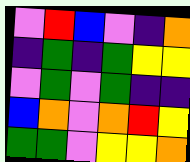[["violet", "red", "blue", "violet", "indigo", "orange"], ["indigo", "green", "indigo", "green", "yellow", "yellow"], ["violet", "green", "violet", "green", "indigo", "indigo"], ["blue", "orange", "violet", "orange", "red", "yellow"], ["green", "green", "violet", "yellow", "yellow", "orange"]]